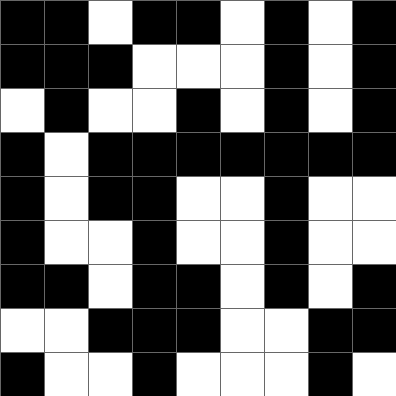[["black", "black", "white", "black", "black", "white", "black", "white", "black"], ["black", "black", "black", "white", "white", "white", "black", "white", "black"], ["white", "black", "white", "white", "black", "white", "black", "white", "black"], ["black", "white", "black", "black", "black", "black", "black", "black", "black"], ["black", "white", "black", "black", "white", "white", "black", "white", "white"], ["black", "white", "white", "black", "white", "white", "black", "white", "white"], ["black", "black", "white", "black", "black", "white", "black", "white", "black"], ["white", "white", "black", "black", "black", "white", "white", "black", "black"], ["black", "white", "white", "black", "white", "white", "white", "black", "white"]]